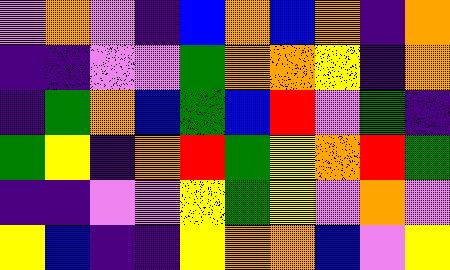[["violet", "orange", "violet", "indigo", "blue", "orange", "blue", "orange", "indigo", "orange"], ["indigo", "indigo", "violet", "violet", "green", "orange", "orange", "yellow", "indigo", "orange"], ["indigo", "green", "orange", "blue", "green", "blue", "red", "violet", "green", "indigo"], ["green", "yellow", "indigo", "orange", "red", "green", "yellow", "orange", "red", "green"], ["indigo", "indigo", "violet", "violet", "yellow", "green", "yellow", "violet", "orange", "violet"], ["yellow", "blue", "indigo", "indigo", "yellow", "orange", "orange", "blue", "violet", "yellow"]]